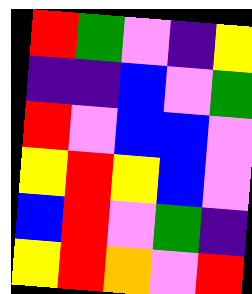[["red", "green", "violet", "indigo", "yellow"], ["indigo", "indigo", "blue", "violet", "green"], ["red", "violet", "blue", "blue", "violet"], ["yellow", "red", "yellow", "blue", "violet"], ["blue", "red", "violet", "green", "indigo"], ["yellow", "red", "orange", "violet", "red"]]